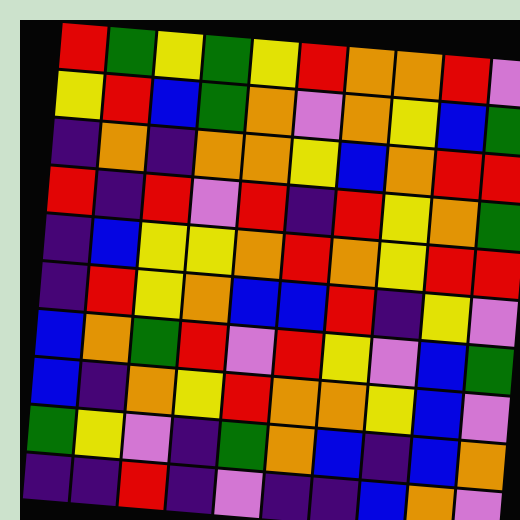[["red", "green", "yellow", "green", "yellow", "red", "orange", "orange", "red", "violet"], ["yellow", "red", "blue", "green", "orange", "violet", "orange", "yellow", "blue", "green"], ["indigo", "orange", "indigo", "orange", "orange", "yellow", "blue", "orange", "red", "red"], ["red", "indigo", "red", "violet", "red", "indigo", "red", "yellow", "orange", "green"], ["indigo", "blue", "yellow", "yellow", "orange", "red", "orange", "yellow", "red", "red"], ["indigo", "red", "yellow", "orange", "blue", "blue", "red", "indigo", "yellow", "violet"], ["blue", "orange", "green", "red", "violet", "red", "yellow", "violet", "blue", "green"], ["blue", "indigo", "orange", "yellow", "red", "orange", "orange", "yellow", "blue", "violet"], ["green", "yellow", "violet", "indigo", "green", "orange", "blue", "indigo", "blue", "orange"], ["indigo", "indigo", "red", "indigo", "violet", "indigo", "indigo", "blue", "orange", "violet"]]